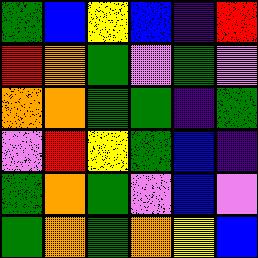[["green", "blue", "yellow", "blue", "indigo", "red"], ["red", "orange", "green", "violet", "green", "violet"], ["orange", "orange", "green", "green", "indigo", "green"], ["violet", "red", "yellow", "green", "blue", "indigo"], ["green", "orange", "green", "violet", "blue", "violet"], ["green", "orange", "green", "orange", "yellow", "blue"]]